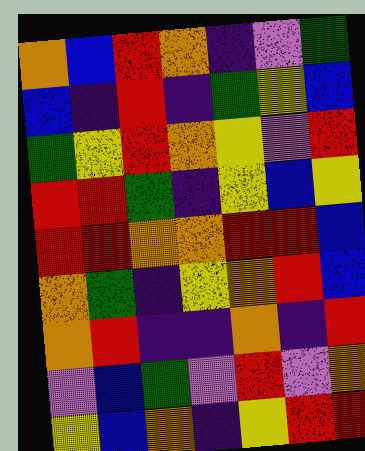[["orange", "blue", "red", "orange", "indigo", "violet", "green"], ["blue", "indigo", "red", "indigo", "green", "yellow", "blue"], ["green", "yellow", "red", "orange", "yellow", "violet", "red"], ["red", "red", "green", "indigo", "yellow", "blue", "yellow"], ["red", "red", "orange", "orange", "red", "red", "blue"], ["orange", "green", "indigo", "yellow", "orange", "red", "blue"], ["orange", "red", "indigo", "indigo", "orange", "indigo", "red"], ["violet", "blue", "green", "violet", "red", "violet", "orange"], ["yellow", "blue", "orange", "indigo", "yellow", "red", "red"]]